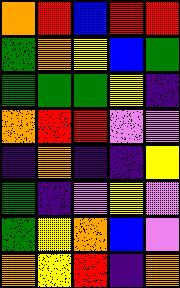[["orange", "red", "blue", "red", "red"], ["green", "orange", "yellow", "blue", "green"], ["green", "green", "green", "yellow", "indigo"], ["orange", "red", "red", "violet", "violet"], ["indigo", "orange", "indigo", "indigo", "yellow"], ["green", "indigo", "violet", "yellow", "violet"], ["green", "yellow", "orange", "blue", "violet"], ["orange", "yellow", "red", "indigo", "orange"]]